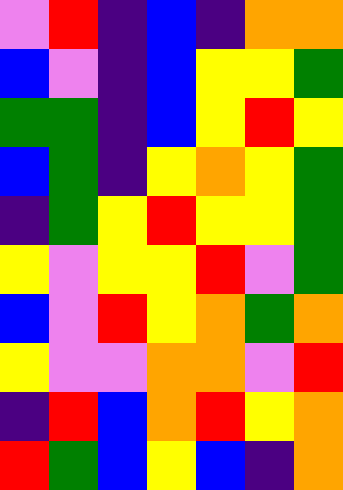[["violet", "red", "indigo", "blue", "indigo", "orange", "orange"], ["blue", "violet", "indigo", "blue", "yellow", "yellow", "green"], ["green", "green", "indigo", "blue", "yellow", "red", "yellow"], ["blue", "green", "indigo", "yellow", "orange", "yellow", "green"], ["indigo", "green", "yellow", "red", "yellow", "yellow", "green"], ["yellow", "violet", "yellow", "yellow", "red", "violet", "green"], ["blue", "violet", "red", "yellow", "orange", "green", "orange"], ["yellow", "violet", "violet", "orange", "orange", "violet", "red"], ["indigo", "red", "blue", "orange", "red", "yellow", "orange"], ["red", "green", "blue", "yellow", "blue", "indigo", "orange"]]